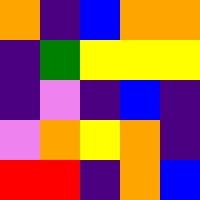[["orange", "indigo", "blue", "orange", "orange"], ["indigo", "green", "yellow", "yellow", "yellow"], ["indigo", "violet", "indigo", "blue", "indigo"], ["violet", "orange", "yellow", "orange", "indigo"], ["red", "red", "indigo", "orange", "blue"]]